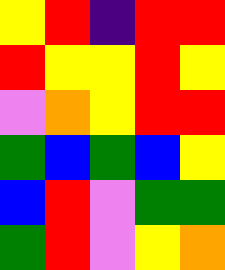[["yellow", "red", "indigo", "red", "red"], ["red", "yellow", "yellow", "red", "yellow"], ["violet", "orange", "yellow", "red", "red"], ["green", "blue", "green", "blue", "yellow"], ["blue", "red", "violet", "green", "green"], ["green", "red", "violet", "yellow", "orange"]]